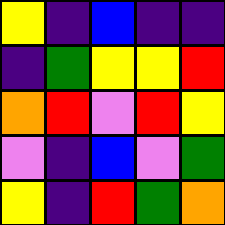[["yellow", "indigo", "blue", "indigo", "indigo"], ["indigo", "green", "yellow", "yellow", "red"], ["orange", "red", "violet", "red", "yellow"], ["violet", "indigo", "blue", "violet", "green"], ["yellow", "indigo", "red", "green", "orange"]]